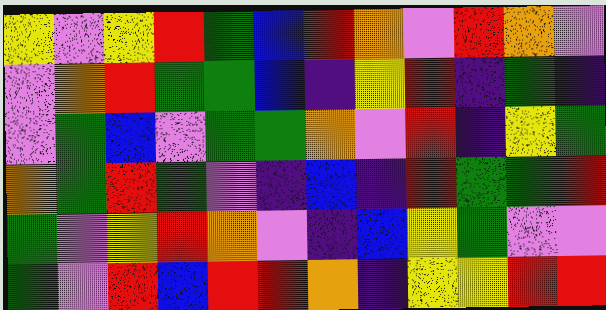[["yellow", "violet", "yellow", "red", "green", "blue", "red", "orange", "violet", "red", "orange", "violet"], ["violet", "orange", "red", "green", "green", "blue", "indigo", "yellow", "red", "indigo", "green", "indigo"], ["violet", "green", "blue", "violet", "green", "green", "orange", "violet", "red", "indigo", "yellow", "green"], ["orange", "green", "red", "green", "violet", "indigo", "blue", "indigo", "red", "green", "green", "red"], ["green", "violet", "yellow", "red", "orange", "violet", "indigo", "blue", "yellow", "green", "violet", "violet"], ["green", "violet", "red", "blue", "red", "red", "orange", "indigo", "yellow", "yellow", "red", "red"]]